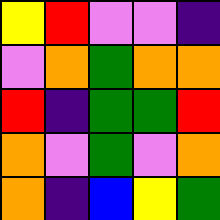[["yellow", "red", "violet", "violet", "indigo"], ["violet", "orange", "green", "orange", "orange"], ["red", "indigo", "green", "green", "red"], ["orange", "violet", "green", "violet", "orange"], ["orange", "indigo", "blue", "yellow", "green"]]